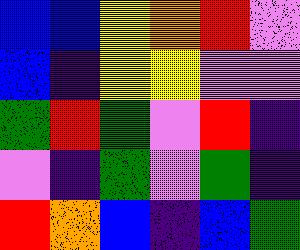[["blue", "blue", "yellow", "orange", "red", "violet"], ["blue", "indigo", "yellow", "yellow", "violet", "violet"], ["green", "red", "green", "violet", "red", "indigo"], ["violet", "indigo", "green", "violet", "green", "indigo"], ["red", "orange", "blue", "indigo", "blue", "green"]]